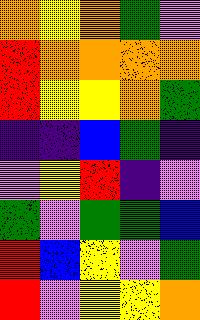[["orange", "yellow", "orange", "green", "violet"], ["red", "orange", "orange", "orange", "orange"], ["red", "yellow", "yellow", "orange", "green"], ["indigo", "indigo", "blue", "green", "indigo"], ["violet", "yellow", "red", "indigo", "violet"], ["green", "violet", "green", "green", "blue"], ["red", "blue", "yellow", "violet", "green"], ["red", "violet", "yellow", "yellow", "orange"]]